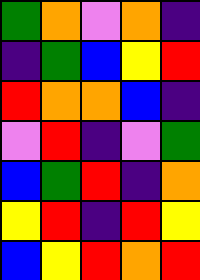[["green", "orange", "violet", "orange", "indigo"], ["indigo", "green", "blue", "yellow", "red"], ["red", "orange", "orange", "blue", "indigo"], ["violet", "red", "indigo", "violet", "green"], ["blue", "green", "red", "indigo", "orange"], ["yellow", "red", "indigo", "red", "yellow"], ["blue", "yellow", "red", "orange", "red"]]